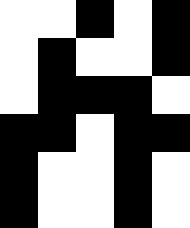[["white", "white", "black", "white", "black"], ["white", "black", "white", "white", "black"], ["white", "black", "black", "black", "white"], ["black", "black", "white", "black", "black"], ["black", "white", "white", "black", "white"], ["black", "white", "white", "black", "white"]]